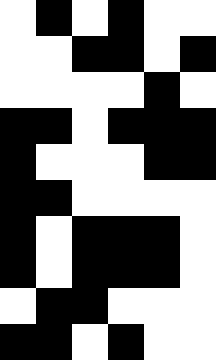[["white", "black", "white", "black", "white", "white"], ["white", "white", "black", "black", "white", "black"], ["white", "white", "white", "white", "black", "white"], ["black", "black", "white", "black", "black", "black"], ["black", "white", "white", "white", "black", "black"], ["black", "black", "white", "white", "white", "white"], ["black", "white", "black", "black", "black", "white"], ["black", "white", "black", "black", "black", "white"], ["white", "black", "black", "white", "white", "white"], ["black", "black", "white", "black", "white", "white"]]